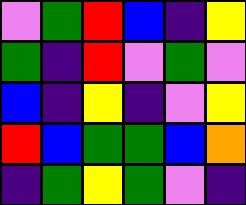[["violet", "green", "red", "blue", "indigo", "yellow"], ["green", "indigo", "red", "violet", "green", "violet"], ["blue", "indigo", "yellow", "indigo", "violet", "yellow"], ["red", "blue", "green", "green", "blue", "orange"], ["indigo", "green", "yellow", "green", "violet", "indigo"]]